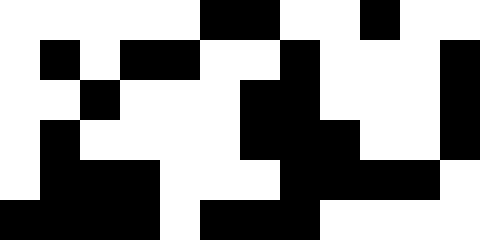[["white", "white", "white", "white", "white", "black", "black", "white", "white", "black", "white", "white"], ["white", "black", "white", "black", "black", "white", "white", "black", "white", "white", "white", "black"], ["white", "white", "black", "white", "white", "white", "black", "black", "white", "white", "white", "black"], ["white", "black", "white", "white", "white", "white", "black", "black", "black", "white", "white", "black"], ["white", "black", "black", "black", "white", "white", "white", "black", "black", "black", "black", "white"], ["black", "black", "black", "black", "white", "black", "black", "black", "white", "white", "white", "white"]]